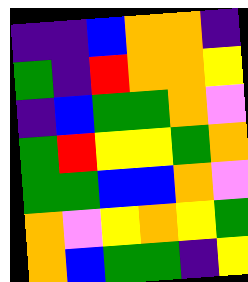[["indigo", "indigo", "blue", "orange", "orange", "indigo"], ["green", "indigo", "red", "orange", "orange", "yellow"], ["indigo", "blue", "green", "green", "orange", "violet"], ["green", "red", "yellow", "yellow", "green", "orange"], ["green", "green", "blue", "blue", "orange", "violet"], ["orange", "violet", "yellow", "orange", "yellow", "green"], ["orange", "blue", "green", "green", "indigo", "yellow"]]